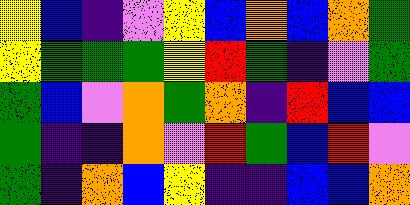[["yellow", "blue", "indigo", "violet", "yellow", "blue", "orange", "blue", "orange", "green"], ["yellow", "green", "green", "green", "yellow", "red", "green", "indigo", "violet", "green"], ["green", "blue", "violet", "orange", "green", "orange", "indigo", "red", "blue", "blue"], ["green", "indigo", "indigo", "orange", "violet", "red", "green", "blue", "red", "violet"], ["green", "indigo", "orange", "blue", "yellow", "indigo", "indigo", "blue", "blue", "orange"]]